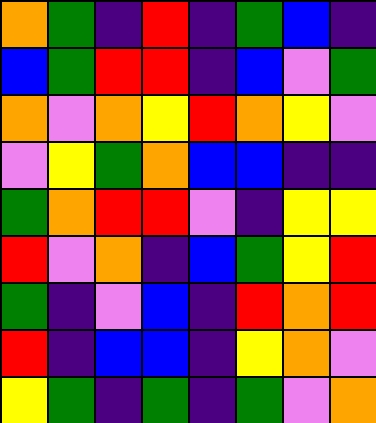[["orange", "green", "indigo", "red", "indigo", "green", "blue", "indigo"], ["blue", "green", "red", "red", "indigo", "blue", "violet", "green"], ["orange", "violet", "orange", "yellow", "red", "orange", "yellow", "violet"], ["violet", "yellow", "green", "orange", "blue", "blue", "indigo", "indigo"], ["green", "orange", "red", "red", "violet", "indigo", "yellow", "yellow"], ["red", "violet", "orange", "indigo", "blue", "green", "yellow", "red"], ["green", "indigo", "violet", "blue", "indigo", "red", "orange", "red"], ["red", "indigo", "blue", "blue", "indigo", "yellow", "orange", "violet"], ["yellow", "green", "indigo", "green", "indigo", "green", "violet", "orange"]]